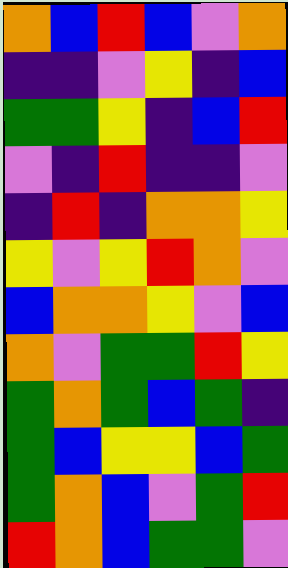[["orange", "blue", "red", "blue", "violet", "orange"], ["indigo", "indigo", "violet", "yellow", "indigo", "blue"], ["green", "green", "yellow", "indigo", "blue", "red"], ["violet", "indigo", "red", "indigo", "indigo", "violet"], ["indigo", "red", "indigo", "orange", "orange", "yellow"], ["yellow", "violet", "yellow", "red", "orange", "violet"], ["blue", "orange", "orange", "yellow", "violet", "blue"], ["orange", "violet", "green", "green", "red", "yellow"], ["green", "orange", "green", "blue", "green", "indigo"], ["green", "blue", "yellow", "yellow", "blue", "green"], ["green", "orange", "blue", "violet", "green", "red"], ["red", "orange", "blue", "green", "green", "violet"]]